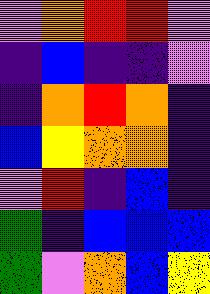[["violet", "orange", "red", "red", "violet"], ["indigo", "blue", "indigo", "indigo", "violet"], ["indigo", "orange", "red", "orange", "indigo"], ["blue", "yellow", "orange", "orange", "indigo"], ["violet", "red", "indigo", "blue", "indigo"], ["green", "indigo", "blue", "blue", "blue"], ["green", "violet", "orange", "blue", "yellow"]]